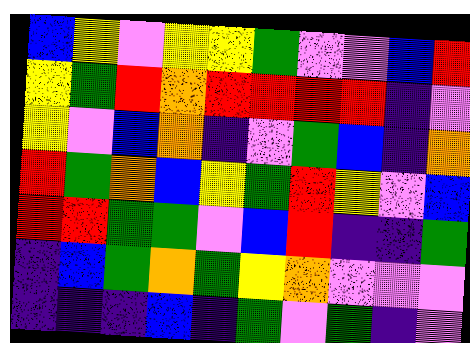[["blue", "yellow", "violet", "yellow", "yellow", "green", "violet", "violet", "blue", "red"], ["yellow", "green", "red", "orange", "red", "red", "red", "red", "indigo", "violet"], ["yellow", "violet", "blue", "orange", "indigo", "violet", "green", "blue", "indigo", "orange"], ["red", "green", "orange", "blue", "yellow", "green", "red", "yellow", "violet", "blue"], ["red", "red", "green", "green", "violet", "blue", "red", "indigo", "indigo", "green"], ["indigo", "blue", "green", "orange", "green", "yellow", "orange", "violet", "violet", "violet"], ["indigo", "indigo", "indigo", "blue", "indigo", "green", "violet", "green", "indigo", "violet"]]